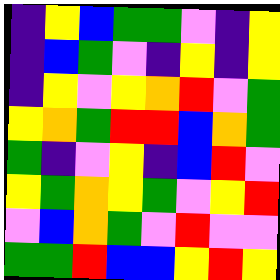[["indigo", "yellow", "blue", "green", "green", "violet", "indigo", "yellow"], ["indigo", "blue", "green", "violet", "indigo", "yellow", "indigo", "yellow"], ["indigo", "yellow", "violet", "yellow", "orange", "red", "violet", "green"], ["yellow", "orange", "green", "red", "red", "blue", "orange", "green"], ["green", "indigo", "violet", "yellow", "indigo", "blue", "red", "violet"], ["yellow", "green", "orange", "yellow", "green", "violet", "yellow", "red"], ["violet", "blue", "orange", "green", "violet", "red", "violet", "violet"], ["green", "green", "red", "blue", "blue", "yellow", "red", "yellow"]]